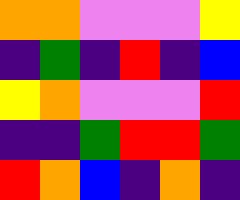[["orange", "orange", "violet", "violet", "violet", "yellow"], ["indigo", "green", "indigo", "red", "indigo", "blue"], ["yellow", "orange", "violet", "violet", "violet", "red"], ["indigo", "indigo", "green", "red", "red", "green"], ["red", "orange", "blue", "indigo", "orange", "indigo"]]